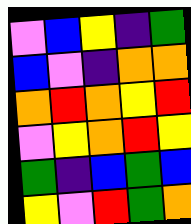[["violet", "blue", "yellow", "indigo", "green"], ["blue", "violet", "indigo", "orange", "orange"], ["orange", "red", "orange", "yellow", "red"], ["violet", "yellow", "orange", "red", "yellow"], ["green", "indigo", "blue", "green", "blue"], ["yellow", "violet", "red", "green", "orange"]]